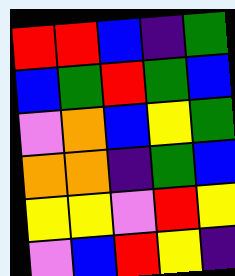[["red", "red", "blue", "indigo", "green"], ["blue", "green", "red", "green", "blue"], ["violet", "orange", "blue", "yellow", "green"], ["orange", "orange", "indigo", "green", "blue"], ["yellow", "yellow", "violet", "red", "yellow"], ["violet", "blue", "red", "yellow", "indigo"]]